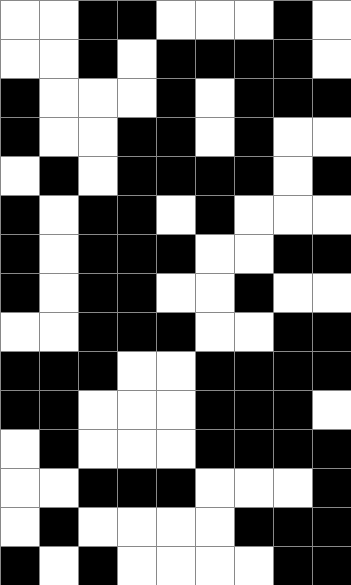[["white", "white", "black", "black", "white", "white", "white", "black", "white"], ["white", "white", "black", "white", "black", "black", "black", "black", "white"], ["black", "white", "white", "white", "black", "white", "black", "black", "black"], ["black", "white", "white", "black", "black", "white", "black", "white", "white"], ["white", "black", "white", "black", "black", "black", "black", "white", "black"], ["black", "white", "black", "black", "white", "black", "white", "white", "white"], ["black", "white", "black", "black", "black", "white", "white", "black", "black"], ["black", "white", "black", "black", "white", "white", "black", "white", "white"], ["white", "white", "black", "black", "black", "white", "white", "black", "black"], ["black", "black", "black", "white", "white", "black", "black", "black", "black"], ["black", "black", "white", "white", "white", "black", "black", "black", "white"], ["white", "black", "white", "white", "white", "black", "black", "black", "black"], ["white", "white", "black", "black", "black", "white", "white", "white", "black"], ["white", "black", "white", "white", "white", "white", "black", "black", "black"], ["black", "white", "black", "white", "white", "white", "white", "black", "black"]]